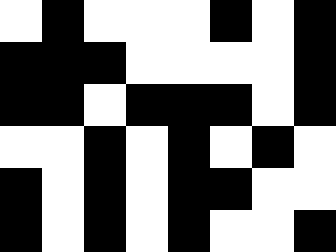[["white", "black", "white", "white", "white", "black", "white", "black"], ["black", "black", "black", "white", "white", "white", "white", "black"], ["black", "black", "white", "black", "black", "black", "white", "black"], ["white", "white", "black", "white", "black", "white", "black", "white"], ["black", "white", "black", "white", "black", "black", "white", "white"], ["black", "white", "black", "white", "black", "white", "white", "black"]]